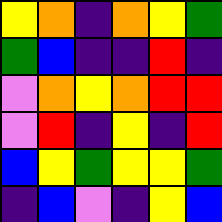[["yellow", "orange", "indigo", "orange", "yellow", "green"], ["green", "blue", "indigo", "indigo", "red", "indigo"], ["violet", "orange", "yellow", "orange", "red", "red"], ["violet", "red", "indigo", "yellow", "indigo", "red"], ["blue", "yellow", "green", "yellow", "yellow", "green"], ["indigo", "blue", "violet", "indigo", "yellow", "blue"]]